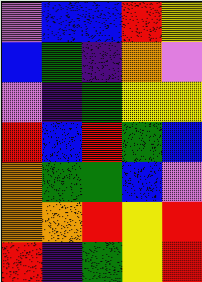[["violet", "blue", "blue", "red", "yellow"], ["blue", "green", "indigo", "orange", "violet"], ["violet", "indigo", "green", "yellow", "yellow"], ["red", "blue", "red", "green", "blue"], ["orange", "green", "green", "blue", "violet"], ["orange", "orange", "red", "yellow", "red"], ["red", "indigo", "green", "yellow", "red"]]